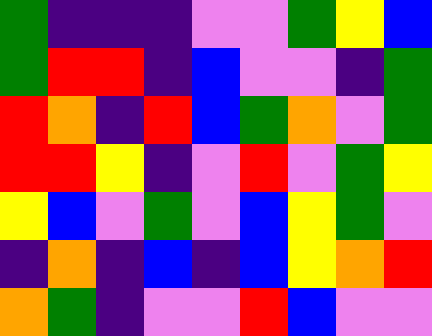[["green", "indigo", "indigo", "indigo", "violet", "violet", "green", "yellow", "blue"], ["green", "red", "red", "indigo", "blue", "violet", "violet", "indigo", "green"], ["red", "orange", "indigo", "red", "blue", "green", "orange", "violet", "green"], ["red", "red", "yellow", "indigo", "violet", "red", "violet", "green", "yellow"], ["yellow", "blue", "violet", "green", "violet", "blue", "yellow", "green", "violet"], ["indigo", "orange", "indigo", "blue", "indigo", "blue", "yellow", "orange", "red"], ["orange", "green", "indigo", "violet", "violet", "red", "blue", "violet", "violet"]]